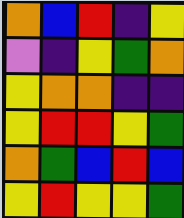[["orange", "blue", "red", "indigo", "yellow"], ["violet", "indigo", "yellow", "green", "orange"], ["yellow", "orange", "orange", "indigo", "indigo"], ["yellow", "red", "red", "yellow", "green"], ["orange", "green", "blue", "red", "blue"], ["yellow", "red", "yellow", "yellow", "green"]]